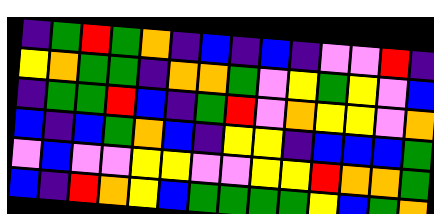[["indigo", "green", "red", "green", "orange", "indigo", "blue", "indigo", "blue", "indigo", "violet", "violet", "red", "indigo"], ["yellow", "orange", "green", "green", "indigo", "orange", "orange", "green", "violet", "yellow", "green", "yellow", "violet", "blue"], ["indigo", "green", "green", "red", "blue", "indigo", "green", "red", "violet", "orange", "yellow", "yellow", "violet", "orange"], ["blue", "indigo", "blue", "green", "orange", "blue", "indigo", "yellow", "yellow", "indigo", "blue", "blue", "blue", "green"], ["violet", "blue", "violet", "violet", "yellow", "yellow", "violet", "violet", "yellow", "yellow", "red", "orange", "orange", "green"], ["blue", "indigo", "red", "orange", "yellow", "blue", "green", "green", "green", "green", "yellow", "blue", "green", "orange"]]